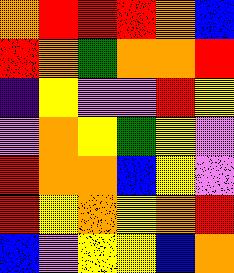[["orange", "red", "red", "red", "orange", "blue"], ["red", "orange", "green", "orange", "orange", "red"], ["indigo", "yellow", "violet", "violet", "red", "yellow"], ["violet", "orange", "yellow", "green", "yellow", "violet"], ["red", "orange", "orange", "blue", "yellow", "violet"], ["red", "yellow", "orange", "yellow", "orange", "red"], ["blue", "violet", "yellow", "yellow", "blue", "orange"]]